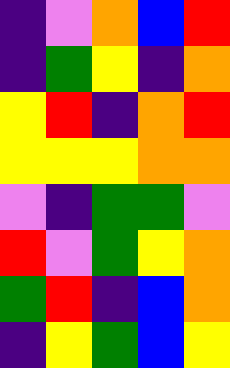[["indigo", "violet", "orange", "blue", "red"], ["indigo", "green", "yellow", "indigo", "orange"], ["yellow", "red", "indigo", "orange", "red"], ["yellow", "yellow", "yellow", "orange", "orange"], ["violet", "indigo", "green", "green", "violet"], ["red", "violet", "green", "yellow", "orange"], ["green", "red", "indigo", "blue", "orange"], ["indigo", "yellow", "green", "blue", "yellow"]]